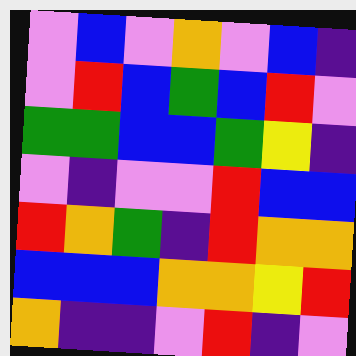[["violet", "blue", "violet", "orange", "violet", "blue", "indigo"], ["violet", "red", "blue", "green", "blue", "red", "violet"], ["green", "green", "blue", "blue", "green", "yellow", "indigo"], ["violet", "indigo", "violet", "violet", "red", "blue", "blue"], ["red", "orange", "green", "indigo", "red", "orange", "orange"], ["blue", "blue", "blue", "orange", "orange", "yellow", "red"], ["orange", "indigo", "indigo", "violet", "red", "indigo", "violet"]]